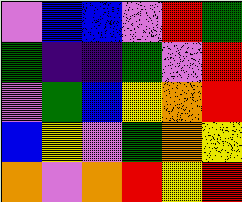[["violet", "blue", "blue", "violet", "red", "green"], ["green", "indigo", "indigo", "green", "violet", "red"], ["violet", "green", "blue", "yellow", "orange", "red"], ["blue", "yellow", "violet", "green", "orange", "yellow"], ["orange", "violet", "orange", "red", "yellow", "red"]]